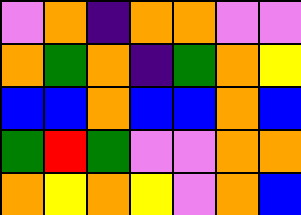[["violet", "orange", "indigo", "orange", "orange", "violet", "violet"], ["orange", "green", "orange", "indigo", "green", "orange", "yellow"], ["blue", "blue", "orange", "blue", "blue", "orange", "blue"], ["green", "red", "green", "violet", "violet", "orange", "orange"], ["orange", "yellow", "orange", "yellow", "violet", "orange", "blue"]]